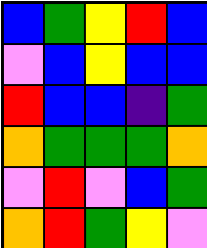[["blue", "green", "yellow", "red", "blue"], ["violet", "blue", "yellow", "blue", "blue"], ["red", "blue", "blue", "indigo", "green"], ["orange", "green", "green", "green", "orange"], ["violet", "red", "violet", "blue", "green"], ["orange", "red", "green", "yellow", "violet"]]